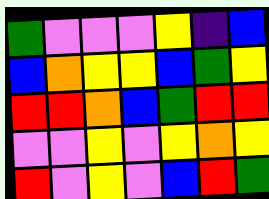[["green", "violet", "violet", "violet", "yellow", "indigo", "blue"], ["blue", "orange", "yellow", "yellow", "blue", "green", "yellow"], ["red", "red", "orange", "blue", "green", "red", "red"], ["violet", "violet", "yellow", "violet", "yellow", "orange", "yellow"], ["red", "violet", "yellow", "violet", "blue", "red", "green"]]